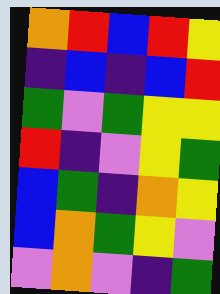[["orange", "red", "blue", "red", "yellow"], ["indigo", "blue", "indigo", "blue", "red"], ["green", "violet", "green", "yellow", "yellow"], ["red", "indigo", "violet", "yellow", "green"], ["blue", "green", "indigo", "orange", "yellow"], ["blue", "orange", "green", "yellow", "violet"], ["violet", "orange", "violet", "indigo", "green"]]